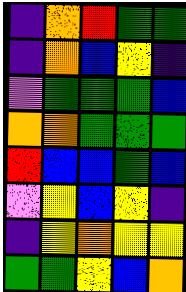[["indigo", "orange", "red", "green", "green"], ["indigo", "orange", "blue", "yellow", "indigo"], ["violet", "green", "green", "green", "blue"], ["orange", "orange", "green", "green", "green"], ["red", "blue", "blue", "green", "blue"], ["violet", "yellow", "blue", "yellow", "indigo"], ["indigo", "yellow", "orange", "yellow", "yellow"], ["green", "green", "yellow", "blue", "orange"]]